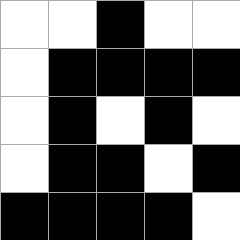[["white", "white", "black", "white", "white"], ["white", "black", "black", "black", "black"], ["white", "black", "white", "black", "white"], ["white", "black", "black", "white", "black"], ["black", "black", "black", "black", "white"]]